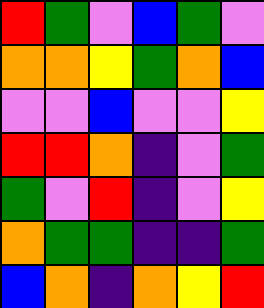[["red", "green", "violet", "blue", "green", "violet"], ["orange", "orange", "yellow", "green", "orange", "blue"], ["violet", "violet", "blue", "violet", "violet", "yellow"], ["red", "red", "orange", "indigo", "violet", "green"], ["green", "violet", "red", "indigo", "violet", "yellow"], ["orange", "green", "green", "indigo", "indigo", "green"], ["blue", "orange", "indigo", "orange", "yellow", "red"]]